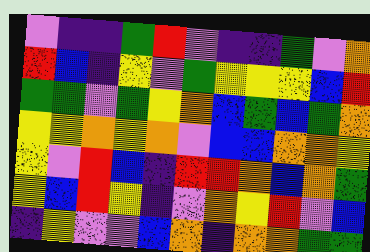[["violet", "indigo", "indigo", "green", "red", "violet", "indigo", "indigo", "green", "violet", "orange"], ["red", "blue", "indigo", "yellow", "violet", "green", "yellow", "yellow", "yellow", "blue", "red"], ["green", "green", "violet", "green", "yellow", "orange", "blue", "green", "blue", "green", "orange"], ["yellow", "yellow", "orange", "yellow", "orange", "violet", "blue", "blue", "orange", "orange", "yellow"], ["yellow", "violet", "red", "blue", "indigo", "red", "red", "orange", "blue", "orange", "green"], ["yellow", "blue", "red", "yellow", "indigo", "violet", "orange", "yellow", "red", "violet", "blue"], ["indigo", "yellow", "violet", "violet", "blue", "orange", "indigo", "orange", "orange", "green", "green"]]